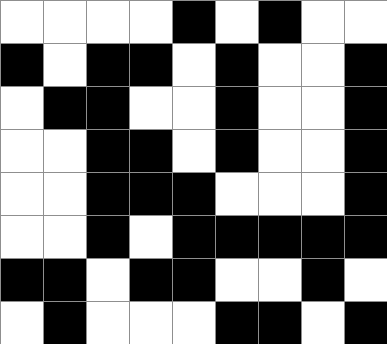[["white", "white", "white", "white", "black", "white", "black", "white", "white"], ["black", "white", "black", "black", "white", "black", "white", "white", "black"], ["white", "black", "black", "white", "white", "black", "white", "white", "black"], ["white", "white", "black", "black", "white", "black", "white", "white", "black"], ["white", "white", "black", "black", "black", "white", "white", "white", "black"], ["white", "white", "black", "white", "black", "black", "black", "black", "black"], ["black", "black", "white", "black", "black", "white", "white", "black", "white"], ["white", "black", "white", "white", "white", "black", "black", "white", "black"]]